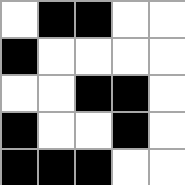[["white", "black", "black", "white", "white"], ["black", "white", "white", "white", "white"], ["white", "white", "black", "black", "white"], ["black", "white", "white", "black", "white"], ["black", "black", "black", "white", "white"]]